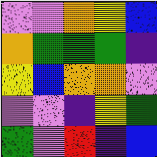[["violet", "violet", "orange", "yellow", "blue"], ["orange", "green", "green", "green", "indigo"], ["yellow", "blue", "orange", "orange", "violet"], ["violet", "violet", "indigo", "yellow", "green"], ["green", "violet", "red", "indigo", "blue"]]